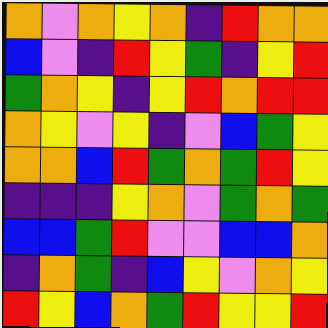[["orange", "violet", "orange", "yellow", "orange", "indigo", "red", "orange", "orange"], ["blue", "violet", "indigo", "red", "yellow", "green", "indigo", "yellow", "red"], ["green", "orange", "yellow", "indigo", "yellow", "red", "orange", "red", "red"], ["orange", "yellow", "violet", "yellow", "indigo", "violet", "blue", "green", "yellow"], ["orange", "orange", "blue", "red", "green", "orange", "green", "red", "yellow"], ["indigo", "indigo", "indigo", "yellow", "orange", "violet", "green", "orange", "green"], ["blue", "blue", "green", "red", "violet", "violet", "blue", "blue", "orange"], ["indigo", "orange", "green", "indigo", "blue", "yellow", "violet", "orange", "yellow"], ["red", "yellow", "blue", "orange", "green", "red", "yellow", "yellow", "red"]]